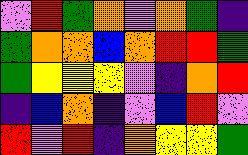[["violet", "red", "green", "orange", "violet", "orange", "green", "indigo"], ["green", "orange", "orange", "blue", "orange", "red", "red", "green"], ["green", "yellow", "yellow", "yellow", "violet", "indigo", "orange", "red"], ["indigo", "blue", "orange", "indigo", "violet", "blue", "red", "violet"], ["red", "violet", "red", "indigo", "orange", "yellow", "yellow", "green"]]